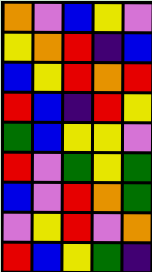[["orange", "violet", "blue", "yellow", "violet"], ["yellow", "orange", "red", "indigo", "blue"], ["blue", "yellow", "red", "orange", "red"], ["red", "blue", "indigo", "red", "yellow"], ["green", "blue", "yellow", "yellow", "violet"], ["red", "violet", "green", "yellow", "green"], ["blue", "violet", "red", "orange", "green"], ["violet", "yellow", "red", "violet", "orange"], ["red", "blue", "yellow", "green", "indigo"]]